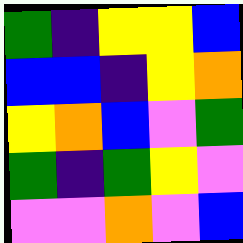[["green", "indigo", "yellow", "yellow", "blue"], ["blue", "blue", "indigo", "yellow", "orange"], ["yellow", "orange", "blue", "violet", "green"], ["green", "indigo", "green", "yellow", "violet"], ["violet", "violet", "orange", "violet", "blue"]]